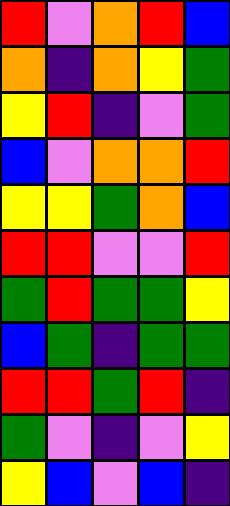[["red", "violet", "orange", "red", "blue"], ["orange", "indigo", "orange", "yellow", "green"], ["yellow", "red", "indigo", "violet", "green"], ["blue", "violet", "orange", "orange", "red"], ["yellow", "yellow", "green", "orange", "blue"], ["red", "red", "violet", "violet", "red"], ["green", "red", "green", "green", "yellow"], ["blue", "green", "indigo", "green", "green"], ["red", "red", "green", "red", "indigo"], ["green", "violet", "indigo", "violet", "yellow"], ["yellow", "blue", "violet", "blue", "indigo"]]